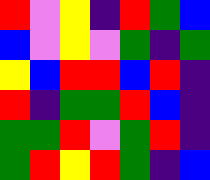[["red", "violet", "yellow", "indigo", "red", "green", "blue"], ["blue", "violet", "yellow", "violet", "green", "indigo", "green"], ["yellow", "blue", "red", "red", "blue", "red", "indigo"], ["red", "indigo", "green", "green", "red", "blue", "indigo"], ["green", "green", "red", "violet", "green", "red", "indigo"], ["green", "red", "yellow", "red", "green", "indigo", "blue"]]